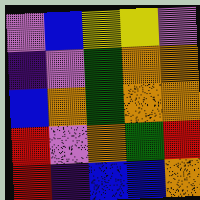[["violet", "blue", "yellow", "yellow", "violet"], ["indigo", "violet", "green", "orange", "orange"], ["blue", "orange", "green", "orange", "orange"], ["red", "violet", "orange", "green", "red"], ["red", "indigo", "blue", "blue", "orange"]]